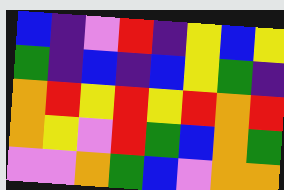[["blue", "indigo", "violet", "red", "indigo", "yellow", "blue", "yellow"], ["green", "indigo", "blue", "indigo", "blue", "yellow", "green", "indigo"], ["orange", "red", "yellow", "red", "yellow", "red", "orange", "red"], ["orange", "yellow", "violet", "red", "green", "blue", "orange", "green"], ["violet", "violet", "orange", "green", "blue", "violet", "orange", "orange"]]